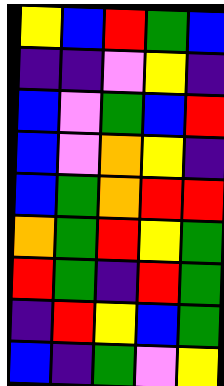[["yellow", "blue", "red", "green", "blue"], ["indigo", "indigo", "violet", "yellow", "indigo"], ["blue", "violet", "green", "blue", "red"], ["blue", "violet", "orange", "yellow", "indigo"], ["blue", "green", "orange", "red", "red"], ["orange", "green", "red", "yellow", "green"], ["red", "green", "indigo", "red", "green"], ["indigo", "red", "yellow", "blue", "green"], ["blue", "indigo", "green", "violet", "yellow"]]